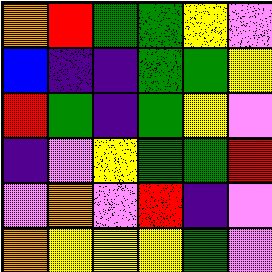[["orange", "red", "green", "green", "yellow", "violet"], ["blue", "indigo", "indigo", "green", "green", "yellow"], ["red", "green", "indigo", "green", "yellow", "violet"], ["indigo", "violet", "yellow", "green", "green", "red"], ["violet", "orange", "violet", "red", "indigo", "violet"], ["orange", "yellow", "yellow", "yellow", "green", "violet"]]